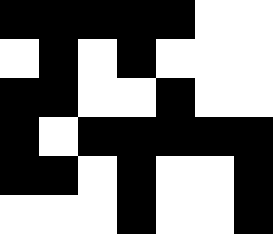[["black", "black", "black", "black", "black", "white", "white"], ["white", "black", "white", "black", "white", "white", "white"], ["black", "black", "white", "white", "black", "white", "white"], ["black", "white", "black", "black", "black", "black", "black"], ["black", "black", "white", "black", "white", "white", "black"], ["white", "white", "white", "black", "white", "white", "black"]]